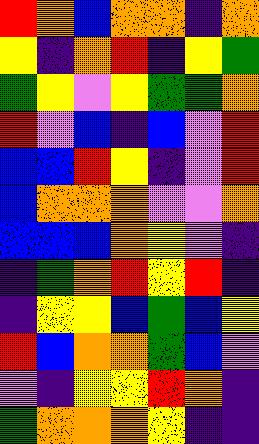[["red", "orange", "blue", "orange", "orange", "indigo", "orange"], ["yellow", "indigo", "orange", "red", "indigo", "yellow", "green"], ["green", "yellow", "violet", "yellow", "green", "green", "orange"], ["red", "violet", "blue", "indigo", "blue", "violet", "red"], ["blue", "blue", "red", "yellow", "indigo", "violet", "red"], ["blue", "orange", "orange", "orange", "violet", "violet", "orange"], ["blue", "blue", "blue", "orange", "yellow", "violet", "indigo"], ["indigo", "green", "orange", "red", "yellow", "red", "indigo"], ["indigo", "yellow", "yellow", "blue", "green", "blue", "yellow"], ["red", "blue", "orange", "orange", "green", "blue", "violet"], ["violet", "indigo", "yellow", "yellow", "red", "orange", "indigo"], ["green", "orange", "orange", "orange", "yellow", "indigo", "indigo"]]